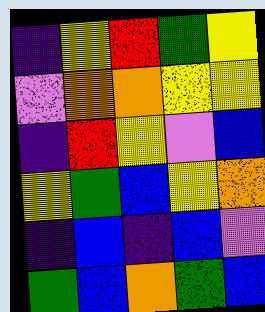[["indigo", "yellow", "red", "green", "yellow"], ["violet", "orange", "orange", "yellow", "yellow"], ["indigo", "red", "yellow", "violet", "blue"], ["yellow", "green", "blue", "yellow", "orange"], ["indigo", "blue", "indigo", "blue", "violet"], ["green", "blue", "orange", "green", "blue"]]